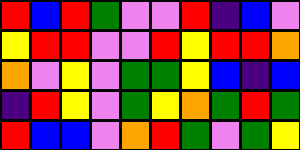[["red", "blue", "red", "green", "violet", "violet", "red", "indigo", "blue", "violet"], ["yellow", "red", "red", "violet", "violet", "red", "yellow", "red", "red", "orange"], ["orange", "violet", "yellow", "violet", "green", "green", "yellow", "blue", "indigo", "blue"], ["indigo", "red", "yellow", "violet", "green", "yellow", "orange", "green", "red", "green"], ["red", "blue", "blue", "violet", "orange", "red", "green", "violet", "green", "yellow"]]